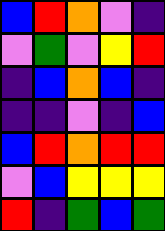[["blue", "red", "orange", "violet", "indigo"], ["violet", "green", "violet", "yellow", "red"], ["indigo", "blue", "orange", "blue", "indigo"], ["indigo", "indigo", "violet", "indigo", "blue"], ["blue", "red", "orange", "red", "red"], ["violet", "blue", "yellow", "yellow", "yellow"], ["red", "indigo", "green", "blue", "green"]]